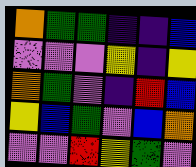[["orange", "green", "green", "indigo", "indigo", "blue"], ["violet", "violet", "violet", "yellow", "indigo", "yellow"], ["orange", "green", "violet", "indigo", "red", "blue"], ["yellow", "blue", "green", "violet", "blue", "orange"], ["violet", "violet", "red", "yellow", "green", "violet"]]